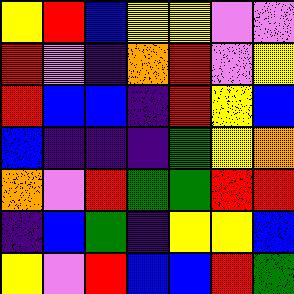[["yellow", "red", "blue", "yellow", "yellow", "violet", "violet"], ["red", "violet", "indigo", "orange", "red", "violet", "yellow"], ["red", "blue", "blue", "indigo", "red", "yellow", "blue"], ["blue", "indigo", "indigo", "indigo", "green", "yellow", "orange"], ["orange", "violet", "red", "green", "green", "red", "red"], ["indigo", "blue", "green", "indigo", "yellow", "yellow", "blue"], ["yellow", "violet", "red", "blue", "blue", "red", "green"]]